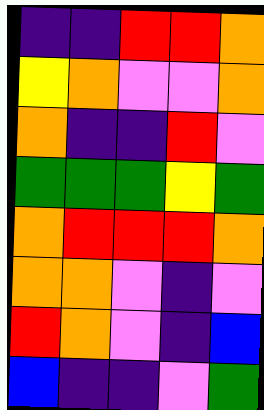[["indigo", "indigo", "red", "red", "orange"], ["yellow", "orange", "violet", "violet", "orange"], ["orange", "indigo", "indigo", "red", "violet"], ["green", "green", "green", "yellow", "green"], ["orange", "red", "red", "red", "orange"], ["orange", "orange", "violet", "indigo", "violet"], ["red", "orange", "violet", "indigo", "blue"], ["blue", "indigo", "indigo", "violet", "green"]]